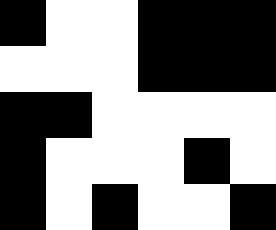[["black", "white", "white", "black", "black", "black"], ["white", "white", "white", "black", "black", "black"], ["black", "black", "white", "white", "white", "white"], ["black", "white", "white", "white", "black", "white"], ["black", "white", "black", "white", "white", "black"]]